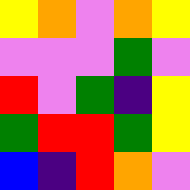[["yellow", "orange", "violet", "orange", "yellow"], ["violet", "violet", "violet", "green", "violet"], ["red", "violet", "green", "indigo", "yellow"], ["green", "red", "red", "green", "yellow"], ["blue", "indigo", "red", "orange", "violet"]]